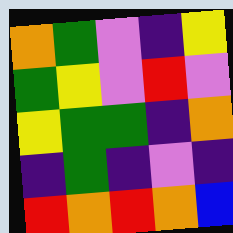[["orange", "green", "violet", "indigo", "yellow"], ["green", "yellow", "violet", "red", "violet"], ["yellow", "green", "green", "indigo", "orange"], ["indigo", "green", "indigo", "violet", "indigo"], ["red", "orange", "red", "orange", "blue"]]